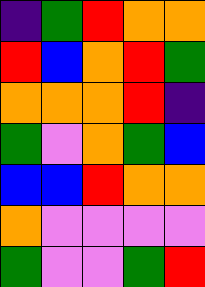[["indigo", "green", "red", "orange", "orange"], ["red", "blue", "orange", "red", "green"], ["orange", "orange", "orange", "red", "indigo"], ["green", "violet", "orange", "green", "blue"], ["blue", "blue", "red", "orange", "orange"], ["orange", "violet", "violet", "violet", "violet"], ["green", "violet", "violet", "green", "red"]]